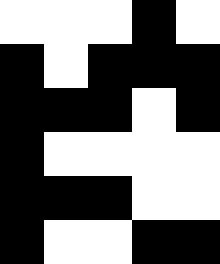[["white", "white", "white", "black", "white"], ["black", "white", "black", "black", "black"], ["black", "black", "black", "white", "black"], ["black", "white", "white", "white", "white"], ["black", "black", "black", "white", "white"], ["black", "white", "white", "black", "black"]]